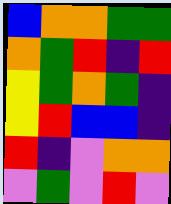[["blue", "orange", "orange", "green", "green"], ["orange", "green", "red", "indigo", "red"], ["yellow", "green", "orange", "green", "indigo"], ["yellow", "red", "blue", "blue", "indigo"], ["red", "indigo", "violet", "orange", "orange"], ["violet", "green", "violet", "red", "violet"]]